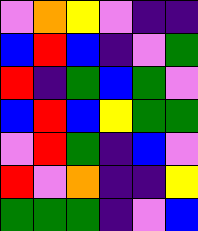[["violet", "orange", "yellow", "violet", "indigo", "indigo"], ["blue", "red", "blue", "indigo", "violet", "green"], ["red", "indigo", "green", "blue", "green", "violet"], ["blue", "red", "blue", "yellow", "green", "green"], ["violet", "red", "green", "indigo", "blue", "violet"], ["red", "violet", "orange", "indigo", "indigo", "yellow"], ["green", "green", "green", "indigo", "violet", "blue"]]